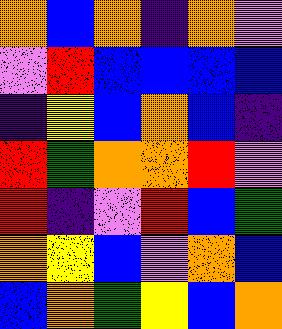[["orange", "blue", "orange", "indigo", "orange", "violet"], ["violet", "red", "blue", "blue", "blue", "blue"], ["indigo", "yellow", "blue", "orange", "blue", "indigo"], ["red", "green", "orange", "orange", "red", "violet"], ["red", "indigo", "violet", "red", "blue", "green"], ["orange", "yellow", "blue", "violet", "orange", "blue"], ["blue", "orange", "green", "yellow", "blue", "orange"]]